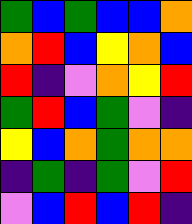[["green", "blue", "green", "blue", "blue", "orange"], ["orange", "red", "blue", "yellow", "orange", "blue"], ["red", "indigo", "violet", "orange", "yellow", "red"], ["green", "red", "blue", "green", "violet", "indigo"], ["yellow", "blue", "orange", "green", "orange", "orange"], ["indigo", "green", "indigo", "green", "violet", "red"], ["violet", "blue", "red", "blue", "red", "indigo"]]